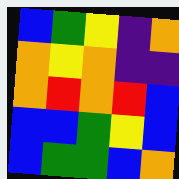[["blue", "green", "yellow", "indigo", "orange"], ["orange", "yellow", "orange", "indigo", "indigo"], ["orange", "red", "orange", "red", "blue"], ["blue", "blue", "green", "yellow", "blue"], ["blue", "green", "green", "blue", "orange"]]